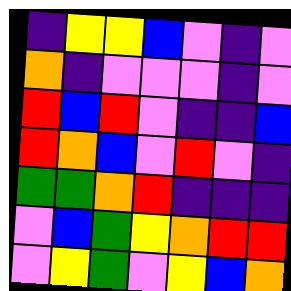[["indigo", "yellow", "yellow", "blue", "violet", "indigo", "violet"], ["orange", "indigo", "violet", "violet", "violet", "indigo", "violet"], ["red", "blue", "red", "violet", "indigo", "indigo", "blue"], ["red", "orange", "blue", "violet", "red", "violet", "indigo"], ["green", "green", "orange", "red", "indigo", "indigo", "indigo"], ["violet", "blue", "green", "yellow", "orange", "red", "red"], ["violet", "yellow", "green", "violet", "yellow", "blue", "orange"]]